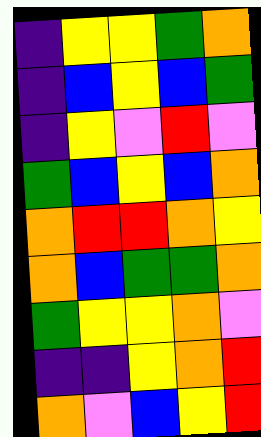[["indigo", "yellow", "yellow", "green", "orange"], ["indigo", "blue", "yellow", "blue", "green"], ["indigo", "yellow", "violet", "red", "violet"], ["green", "blue", "yellow", "blue", "orange"], ["orange", "red", "red", "orange", "yellow"], ["orange", "blue", "green", "green", "orange"], ["green", "yellow", "yellow", "orange", "violet"], ["indigo", "indigo", "yellow", "orange", "red"], ["orange", "violet", "blue", "yellow", "red"]]